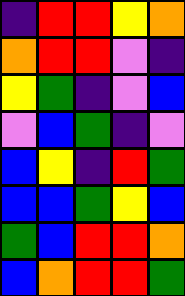[["indigo", "red", "red", "yellow", "orange"], ["orange", "red", "red", "violet", "indigo"], ["yellow", "green", "indigo", "violet", "blue"], ["violet", "blue", "green", "indigo", "violet"], ["blue", "yellow", "indigo", "red", "green"], ["blue", "blue", "green", "yellow", "blue"], ["green", "blue", "red", "red", "orange"], ["blue", "orange", "red", "red", "green"]]